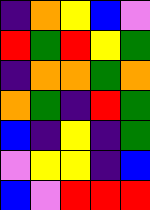[["indigo", "orange", "yellow", "blue", "violet"], ["red", "green", "red", "yellow", "green"], ["indigo", "orange", "orange", "green", "orange"], ["orange", "green", "indigo", "red", "green"], ["blue", "indigo", "yellow", "indigo", "green"], ["violet", "yellow", "yellow", "indigo", "blue"], ["blue", "violet", "red", "red", "red"]]